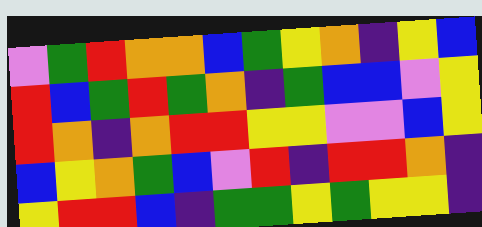[["violet", "green", "red", "orange", "orange", "blue", "green", "yellow", "orange", "indigo", "yellow", "blue"], ["red", "blue", "green", "red", "green", "orange", "indigo", "green", "blue", "blue", "violet", "yellow"], ["red", "orange", "indigo", "orange", "red", "red", "yellow", "yellow", "violet", "violet", "blue", "yellow"], ["blue", "yellow", "orange", "green", "blue", "violet", "red", "indigo", "red", "red", "orange", "indigo"], ["yellow", "red", "red", "blue", "indigo", "green", "green", "yellow", "green", "yellow", "yellow", "indigo"]]